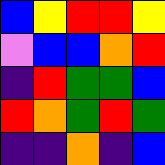[["blue", "yellow", "red", "red", "yellow"], ["violet", "blue", "blue", "orange", "red"], ["indigo", "red", "green", "green", "blue"], ["red", "orange", "green", "red", "green"], ["indigo", "indigo", "orange", "indigo", "blue"]]